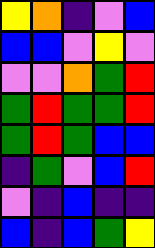[["yellow", "orange", "indigo", "violet", "blue"], ["blue", "blue", "violet", "yellow", "violet"], ["violet", "violet", "orange", "green", "red"], ["green", "red", "green", "green", "red"], ["green", "red", "green", "blue", "blue"], ["indigo", "green", "violet", "blue", "red"], ["violet", "indigo", "blue", "indigo", "indigo"], ["blue", "indigo", "blue", "green", "yellow"]]